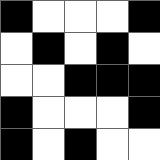[["black", "white", "white", "white", "black"], ["white", "black", "white", "black", "white"], ["white", "white", "black", "black", "black"], ["black", "white", "white", "white", "black"], ["black", "white", "black", "white", "white"]]